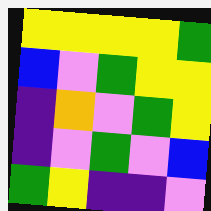[["yellow", "yellow", "yellow", "yellow", "green"], ["blue", "violet", "green", "yellow", "yellow"], ["indigo", "orange", "violet", "green", "yellow"], ["indigo", "violet", "green", "violet", "blue"], ["green", "yellow", "indigo", "indigo", "violet"]]